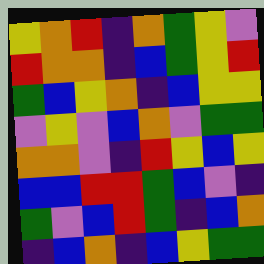[["yellow", "orange", "red", "indigo", "orange", "green", "yellow", "violet"], ["red", "orange", "orange", "indigo", "blue", "green", "yellow", "red"], ["green", "blue", "yellow", "orange", "indigo", "blue", "yellow", "yellow"], ["violet", "yellow", "violet", "blue", "orange", "violet", "green", "green"], ["orange", "orange", "violet", "indigo", "red", "yellow", "blue", "yellow"], ["blue", "blue", "red", "red", "green", "blue", "violet", "indigo"], ["green", "violet", "blue", "red", "green", "indigo", "blue", "orange"], ["indigo", "blue", "orange", "indigo", "blue", "yellow", "green", "green"]]